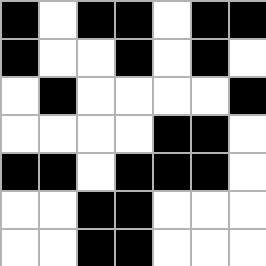[["black", "white", "black", "black", "white", "black", "black"], ["black", "white", "white", "black", "white", "black", "white"], ["white", "black", "white", "white", "white", "white", "black"], ["white", "white", "white", "white", "black", "black", "white"], ["black", "black", "white", "black", "black", "black", "white"], ["white", "white", "black", "black", "white", "white", "white"], ["white", "white", "black", "black", "white", "white", "white"]]